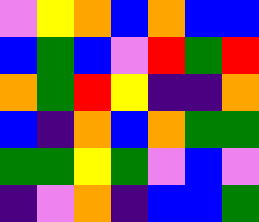[["violet", "yellow", "orange", "blue", "orange", "blue", "blue"], ["blue", "green", "blue", "violet", "red", "green", "red"], ["orange", "green", "red", "yellow", "indigo", "indigo", "orange"], ["blue", "indigo", "orange", "blue", "orange", "green", "green"], ["green", "green", "yellow", "green", "violet", "blue", "violet"], ["indigo", "violet", "orange", "indigo", "blue", "blue", "green"]]